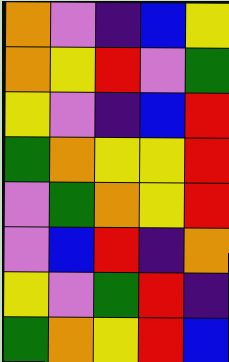[["orange", "violet", "indigo", "blue", "yellow"], ["orange", "yellow", "red", "violet", "green"], ["yellow", "violet", "indigo", "blue", "red"], ["green", "orange", "yellow", "yellow", "red"], ["violet", "green", "orange", "yellow", "red"], ["violet", "blue", "red", "indigo", "orange"], ["yellow", "violet", "green", "red", "indigo"], ["green", "orange", "yellow", "red", "blue"]]